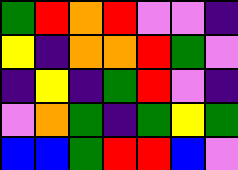[["green", "red", "orange", "red", "violet", "violet", "indigo"], ["yellow", "indigo", "orange", "orange", "red", "green", "violet"], ["indigo", "yellow", "indigo", "green", "red", "violet", "indigo"], ["violet", "orange", "green", "indigo", "green", "yellow", "green"], ["blue", "blue", "green", "red", "red", "blue", "violet"]]